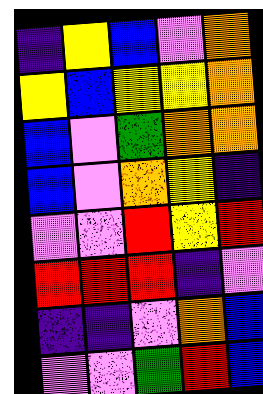[["indigo", "yellow", "blue", "violet", "orange"], ["yellow", "blue", "yellow", "yellow", "orange"], ["blue", "violet", "green", "orange", "orange"], ["blue", "violet", "orange", "yellow", "indigo"], ["violet", "violet", "red", "yellow", "red"], ["red", "red", "red", "indigo", "violet"], ["indigo", "indigo", "violet", "orange", "blue"], ["violet", "violet", "green", "red", "blue"]]